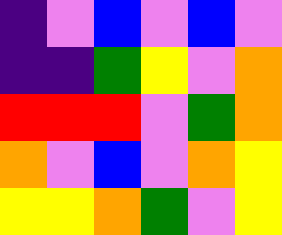[["indigo", "violet", "blue", "violet", "blue", "violet"], ["indigo", "indigo", "green", "yellow", "violet", "orange"], ["red", "red", "red", "violet", "green", "orange"], ["orange", "violet", "blue", "violet", "orange", "yellow"], ["yellow", "yellow", "orange", "green", "violet", "yellow"]]